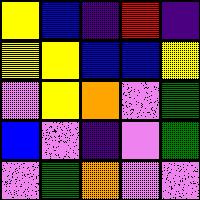[["yellow", "blue", "indigo", "red", "indigo"], ["yellow", "yellow", "blue", "blue", "yellow"], ["violet", "yellow", "orange", "violet", "green"], ["blue", "violet", "indigo", "violet", "green"], ["violet", "green", "orange", "violet", "violet"]]